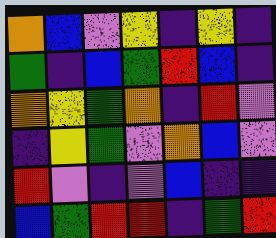[["orange", "blue", "violet", "yellow", "indigo", "yellow", "indigo"], ["green", "indigo", "blue", "green", "red", "blue", "indigo"], ["orange", "yellow", "green", "orange", "indigo", "red", "violet"], ["indigo", "yellow", "green", "violet", "orange", "blue", "violet"], ["red", "violet", "indigo", "violet", "blue", "indigo", "indigo"], ["blue", "green", "red", "red", "indigo", "green", "red"]]